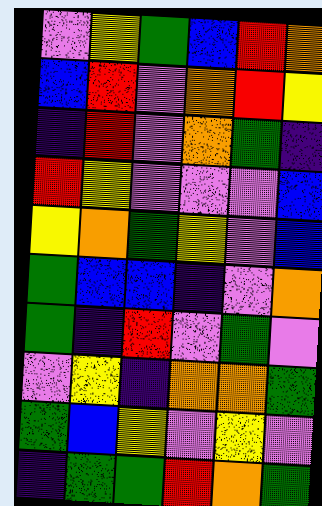[["violet", "yellow", "green", "blue", "red", "orange"], ["blue", "red", "violet", "orange", "red", "yellow"], ["indigo", "red", "violet", "orange", "green", "indigo"], ["red", "yellow", "violet", "violet", "violet", "blue"], ["yellow", "orange", "green", "yellow", "violet", "blue"], ["green", "blue", "blue", "indigo", "violet", "orange"], ["green", "indigo", "red", "violet", "green", "violet"], ["violet", "yellow", "indigo", "orange", "orange", "green"], ["green", "blue", "yellow", "violet", "yellow", "violet"], ["indigo", "green", "green", "red", "orange", "green"]]